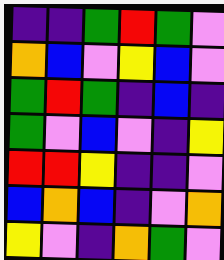[["indigo", "indigo", "green", "red", "green", "violet"], ["orange", "blue", "violet", "yellow", "blue", "violet"], ["green", "red", "green", "indigo", "blue", "indigo"], ["green", "violet", "blue", "violet", "indigo", "yellow"], ["red", "red", "yellow", "indigo", "indigo", "violet"], ["blue", "orange", "blue", "indigo", "violet", "orange"], ["yellow", "violet", "indigo", "orange", "green", "violet"]]